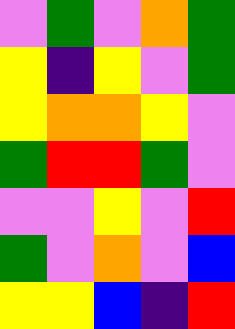[["violet", "green", "violet", "orange", "green"], ["yellow", "indigo", "yellow", "violet", "green"], ["yellow", "orange", "orange", "yellow", "violet"], ["green", "red", "red", "green", "violet"], ["violet", "violet", "yellow", "violet", "red"], ["green", "violet", "orange", "violet", "blue"], ["yellow", "yellow", "blue", "indigo", "red"]]